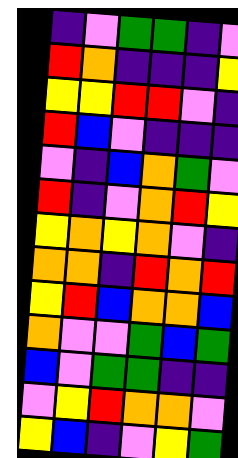[["indigo", "violet", "green", "green", "indigo", "violet"], ["red", "orange", "indigo", "indigo", "indigo", "yellow"], ["yellow", "yellow", "red", "red", "violet", "indigo"], ["red", "blue", "violet", "indigo", "indigo", "indigo"], ["violet", "indigo", "blue", "orange", "green", "violet"], ["red", "indigo", "violet", "orange", "red", "yellow"], ["yellow", "orange", "yellow", "orange", "violet", "indigo"], ["orange", "orange", "indigo", "red", "orange", "red"], ["yellow", "red", "blue", "orange", "orange", "blue"], ["orange", "violet", "violet", "green", "blue", "green"], ["blue", "violet", "green", "green", "indigo", "indigo"], ["violet", "yellow", "red", "orange", "orange", "violet"], ["yellow", "blue", "indigo", "violet", "yellow", "green"]]